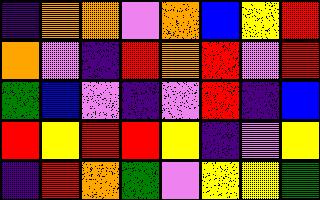[["indigo", "orange", "orange", "violet", "orange", "blue", "yellow", "red"], ["orange", "violet", "indigo", "red", "orange", "red", "violet", "red"], ["green", "blue", "violet", "indigo", "violet", "red", "indigo", "blue"], ["red", "yellow", "red", "red", "yellow", "indigo", "violet", "yellow"], ["indigo", "red", "orange", "green", "violet", "yellow", "yellow", "green"]]